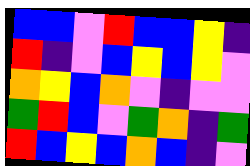[["blue", "blue", "violet", "red", "blue", "blue", "yellow", "indigo"], ["red", "indigo", "violet", "blue", "yellow", "blue", "yellow", "violet"], ["orange", "yellow", "blue", "orange", "violet", "indigo", "violet", "violet"], ["green", "red", "blue", "violet", "green", "orange", "indigo", "green"], ["red", "blue", "yellow", "blue", "orange", "blue", "indigo", "violet"]]